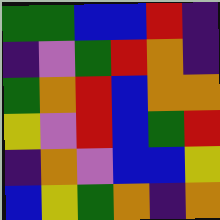[["green", "green", "blue", "blue", "red", "indigo"], ["indigo", "violet", "green", "red", "orange", "indigo"], ["green", "orange", "red", "blue", "orange", "orange"], ["yellow", "violet", "red", "blue", "green", "red"], ["indigo", "orange", "violet", "blue", "blue", "yellow"], ["blue", "yellow", "green", "orange", "indigo", "orange"]]